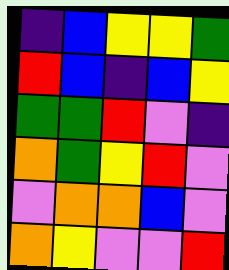[["indigo", "blue", "yellow", "yellow", "green"], ["red", "blue", "indigo", "blue", "yellow"], ["green", "green", "red", "violet", "indigo"], ["orange", "green", "yellow", "red", "violet"], ["violet", "orange", "orange", "blue", "violet"], ["orange", "yellow", "violet", "violet", "red"]]